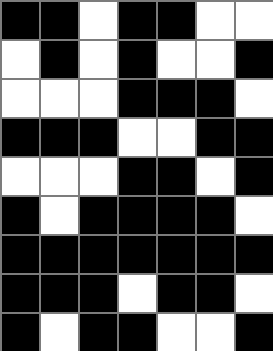[["black", "black", "white", "black", "black", "white", "white"], ["white", "black", "white", "black", "white", "white", "black"], ["white", "white", "white", "black", "black", "black", "white"], ["black", "black", "black", "white", "white", "black", "black"], ["white", "white", "white", "black", "black", "white", "black"], ["black", "white", "black", "black", "black", "black", "white"], ["black", "black", "black", "black", "black", "black", "black"], ["black", "black", "black", "white", "black", "black", "white"], ["black", "white", "black", "black", "white", "white", "black"]]